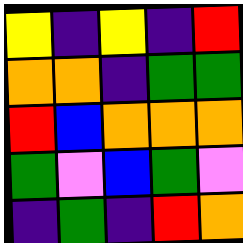[["yellow", "indigo", "yellow", "indigo", "red"], ["orange", "orange", "indigo", "green", "green"], ["red", "blue", "orange", "orange", "orange"], ["green", "violet", "blue", "green", "violet"], ["indigo", "green", "indigo", "red", "orange"]]